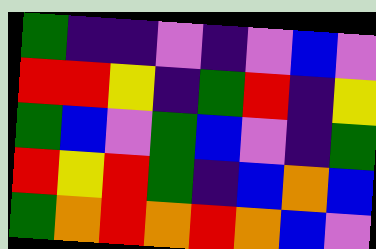[["green", "indigo", "indigo", "violet", "indigo", "violet", "blue", "violet"], ["red", "red", "yellow", "indigo", "green", "red", "indigo", "yellow"], ["green", "blue", "violet", "green", "blue", "violet", "indigo", "green"], ["red", "yellow", "red", "green", "indigo", "blue", "orange", "blue"], ["green", "orange", "red", "orange", "red", "orange", "blue", "violet"]]